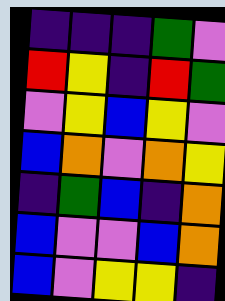[["indigo", "indigo", "indigo", "green", "violet"], ["red", "yellow", "indigo", "red", "green"], ["violet", "yellow", "blue", "yellow", "violet"], ["blue", "orange", "violet", "orange", "yellow"], ["indigo", "green", "blue", "indigo", "orange"], ["blue", "violet", "violet", "blue", "orange"], ["blue", "violet", "yellow", "yellow", "indigo"]]